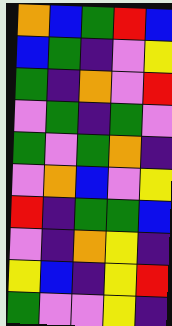[["orange", "blue", "green", "red", "blue"], ["blue", "green", "indigo", "violet", "yellow"], ["green", "indigo", "orange", "violet", "red"], ["violet", "green", "indigo", "green", "violet"], ["green", "violet", "green", "orange", "indigo"], ["violet", "orange", "blue", "violet", "yellow"], ["red", "indigo", "green", "green", "blue"], ["violet", "indigo", "orange", "yellow", "indigo"], ["yellow", "blue", "indigo", "yellow", "red"], ["green", "violet", "violet", "yellow", "indigo"]]